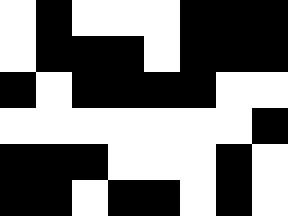[["white", "black", "white", "white", "white", "black", "black", "black"], ["white", "black", "black", "black", "white", "black", "black", "black"], ["black", "white", "black", "black", "black", "black", "white", "white"], ["white", "white", "white", "white", "white", "white", "white", "black"], ["black", "black", "black", "white", "white", "white", "black", "white"], ["black", "black", "white", "black", "black", "white", "black", "white"]]